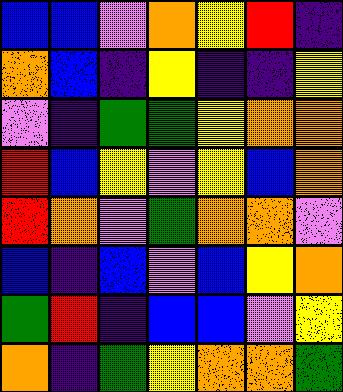[["blue", "blue", "violet", "orange", "yellow", "red", "indigo"], ["orange", "blue", "indigo", "yellow", "indigo", "indigo", "yellow"], ["violet", "indigo", "green", "green", "yellow", "orange", "orange"], ["red", "blue", "yellow", "violet", "yellow", "blue", "orange"], ["red", "orange", "violet", "green", "orange", "orange", "violet"], ["blue", "indigo", "blue", "violet", "blue", "yellow", "orange"], ["green", "red", "indigo", "blue", "blue", "violet", "yellow"], ["orange", "indigo", "green", "yellow", "orange", "orange", "green"]]